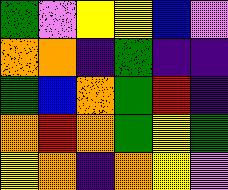[["green", "violet", "yellow", "yellow", "blue", "violet"], ["orange", "orange", "indigo", "green", "indigo", "indigo"], ["green", "blue", "orange", "green", "red", "indigo"], ["orange", "red", "orange", "green", "yellow", "green"], ["yellow", "orange", "indigo", "orange", "yellow", "violet"]]